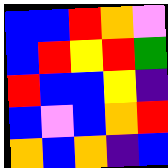[["blue", "blue", "red", "orange", "violet"], ["blue", "red", "yellow", "red", "green"], ["red", "blue", "blue", "yellow", "indigo"], ["blue", "violet", "blue", "orange", "red"], ["orange", "blue", "orange", "indigo", "blue"]]